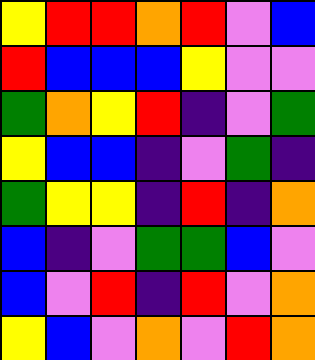[["yellow", "red", "red", "orange", "red", "violet", "blue"], ["red", "blue", "blue", "blue", "yellow", "violet", "violet"], ["green", "orange", "yellow", "red", "indigo", "violet", "green"], ["yellow", "blue", "blue", "indigo", "violet", "green", "indigo"], ["green", "yellow", "yellow", "indigo", "red", "indigo", "orange"], ["blue", "indigo", "violet", "green", "green", "blue", "violet"], ["blue", "violet", "red", "indigo", "red", "violet", "orange"], ["yellow", "blue", "violet", "orange", "violet", "red", "orange"]]